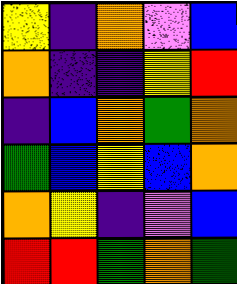[["yellow", "indigo", "orange", "violet", "blue"], ["orange", "indigo", "indigo", "yellow", "red"], ["indigo", "blue", "orange", "green", "orange"], ["green", "blue", "yellow", "blue", "orange"], ["orange", "yellow", "indigo", "violet", "blue"], ["red", "red", "green", "orange", "green"]]